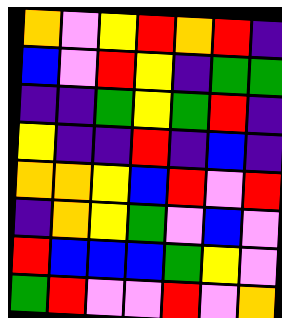[["orange", "violet", "yellow", "red", "orange", "red", "indigo"], ["blue", "violet", "red", "yellow", "indigo", "green", "green"], ["indigo", "indigo", "green", "yellow", "green", "red", "indigo"], ["yellow", "indigo", "indigo", "red", "indigo", "blue", "indigo"], ["orange", "orange", "yellow", "blue", "red", "violet", "red"], ["indigo", "orange", "yellow", "green", "violet", "blue", "violet"], ["red", "blue", "blue", "blue", "green", "yellow", "violet"], ["green", "red", "violet", "violet", "red", "violet", "orange"]]